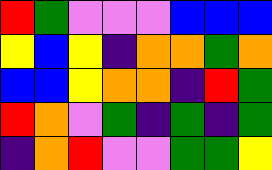[["red", "green", "violet", "violet", "violet", "blue", "blue", "blue"], ["yellow", "blue", "yellow", "indigo", "orange", "orange", "green", "orange"], ["blue", "blue", "yellow", "orange", "orange", "indigo", "red", "green"], ["red", "orange", "violet", "green", "indigo", "green", "indigo", "green"], ["indigo", "orange", "red", "violet", "violet", "green", "green", "yellow"]]